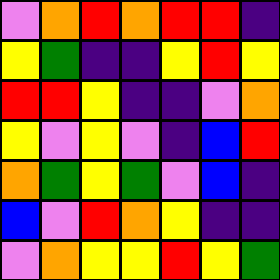[["violet", "orange", "red", "orange", "red", "red", "indigo"], ["yellow", "green", "indigo", "indigo", "yellow", "red", "yellow"], ["red", "red", "yellow", "indigo", "indigo", "violet", "orange"], ["yellow", "violet", "yellow", "violet", "indigo", "blue", "red"], ["orange", "green", "yellow", "green", "violet", "blue", "indigo"], ["blue", "violet", "red", "orange", "yellow", "indigo", "indigo"], ["violet", "orange", "yellow", "yellow", "red", "yellow", "green"]]